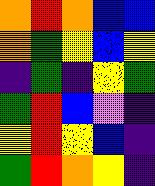[["orange", "red", "orange", "blue", "blue"], ["orange", "green", "yellow", "blue", "yellow"], ["indigo", "green", "indigo", "yellow", "green"], ["green", "red", "blue", "violet", "indigo"], ["yellow", "red", "yellow", "blue", "indigo"], ["green", "red", "orange", "yellow", "indigo"]]